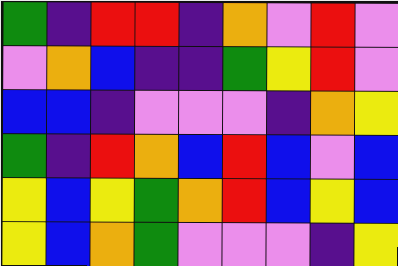[["green", "indigo", "red", "red", "indigo", "orange", "violet", "red", "violet"], ["violet", "orange", "blue", "indigo", "indigo", "green", "yellow", "red", "violet"], ["blue", "blue", "indigo", "violet", "violet", "violet", "indigo", "orange", "yellow"], ["green", "indigo", "red", "orange", "blue", "red", "blue", "violet", "blue"], ["yellow", "blue", "yellow", "green", "orange", "red", "blue", "yellow", "blue"], ["yellow", "blue", "orange", "green", "violet", "violet", "violet", "indigo", "yellow"]]